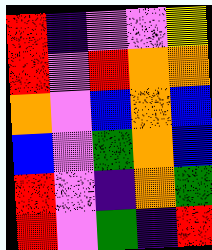[["red", "indigo", "violet", "violet", "yellow"], ["red", "violet", "red", "orange", "orange"], ["orange", "violet", "blue", "orange", "blue"], ["blue", "violet", "green", "orange", "blue"], ["red", "violet", "indigo", "orange", "green"], ["red", "violet", "green", "indigo", "red"]]